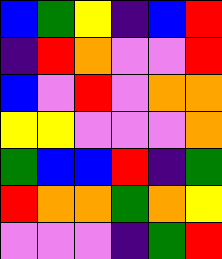[["blue", "green", "yellow", "indigo", "blue", "red"], ["indigo", "red", "orange", "violet", "violet", "red"], ["blue", "violet", "red", "violet", "orange", "orange"], ["yellow", "yellow", "violet", "violet", "violet", "orange"], ["green", "blue", "blue", "red", "indigo", "green"], ["red", "orange", "orange", "green", "orange", "yellow"], ["violet", "violet", "violet", "indigo", "green", "red"]]